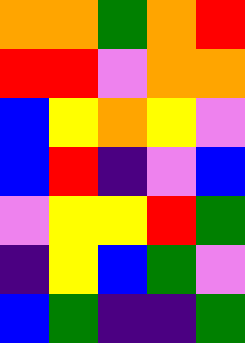[["orange", "orange", "green", "orange", "red"], ["red", "red", "violet", "orange", "orange"], ["blue", "yellow", "orange", "yellow", "violet"], ["blue", "red", "indigo", "violet", "blue"], ["violet", "yellow", "yellow", "red", "green"], ["indigo", "yellow", "blue", "green", "violet"], ["blue", "green", "indigo", "indigo", "green"]]